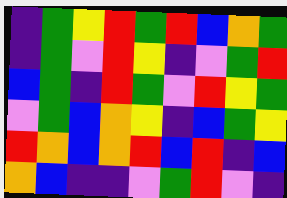[["indigo", "green", "yellow", "red", "green", "red", "blue", "orange", "green"], ["indigo", "green", "violet", "red", "yellow", "indigo", "violet", "green", "red"], ["blue", "green", "indigo", "red", "green", "violet", "red", "yellow", "green"], ["violet", "green", "blue", "orange", "yellow", "indigo", "blue", "green", "yellow"], ["red", "orange", "blue", "orange", "red", "blue", "red", "indigo", "blue"], ["orange", "blue", "indigo", "indigo", "violet", "green", "red", "violet", "indigo"]]